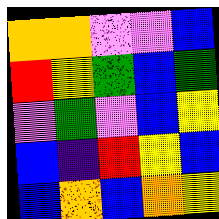[["orange", "orange", "violet", "violet", "blue"], ["red", "yellow", "green", "blue", "green"], ["violet", "green", "violet", "blue", "yellow"], ["blue", "indigo", "red", "yellow", "blue"], ["blue", "orange", "blue", "orange", "yellow"]]